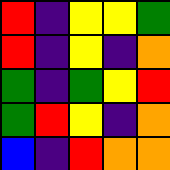[["red", "indigo", "yellow", "yellow", "green"], ["red", "indigo", "yellow", "indigo", "orange"], ["green", "indigo", "green", "yellow", "red"], ["green", "red", "yellow", "indigo", "orange"], ["blue", "indigo", "red", "orange", "orange"]]